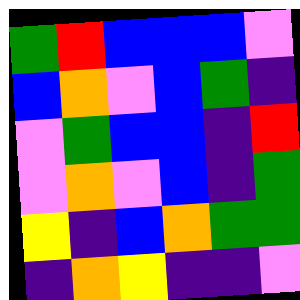[["green", "red", "blue", "blue", "blue", "violet"], ["blue", "orange", "violet", "blue", "green", "indigo"], ["violet", "green", "blue", "blue", "indigo", "red"], ["violet", "orange", "violet", "blue", "indigo", "green"], ["yellow", "indigo", "blue", "orange", "green", "green"], ["indigo", "orange", "yellow", "indigo", "indigo", "violet"]]